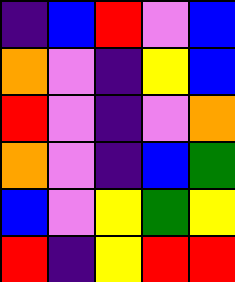[["indigo", "blue", "red", "violet", "blue"], ["orange", "violet", "indigo", "yellow", "blue"], ["red", "violet", "indigo", "violet", "orange"], ["orange", "violet", "indigo", "blue", "green"], ["blue", "violet", "yellow", "green", "yellow"], ["red", "indigo", "yellow", "red", "red"]]